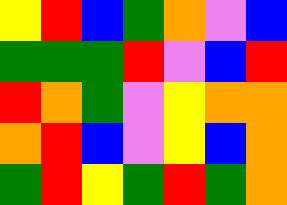[["yellow", "red", "blue", "green", "orange", "violet", "blue"], ["green", "green", "green", "red", "violet", "blue", "red"], ["red", "orange", "green", "violet", "yellow", "orange", "orange"], ["orange", "red", "blue", "violet", "yellow", "blue", "orange"], ["green", "red", "yellow", "green", "red", "green", "orange"]]